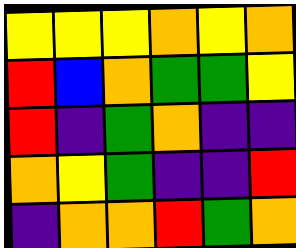[["yellow", "yellow", "yellow", "orange", "yellow", "orange"], ["red", "blue", "orange", "green", "green", "yellow"], ["red", "indigo", "green", "orange", "indigo", "indigo"], ["orange", "yellow", "green", "indigo", "indigo", "red"], ["indigo", "orange", "orange", "red", "green", "orange"]]